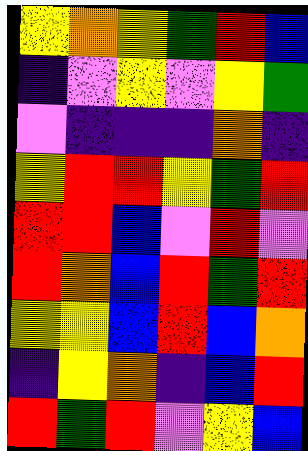[["yellow", "orange", "yellow", "green", "red", "blue"], ["indigo", "violet", "yellow", "violet", "yellow", "green"], ["violet", "indigo", "indigo", "indigo", "orange", "indigo"], ["yellow", "red", "red", "yellow", "green", "red"], ["red", "red", "blue", "violet", "red", "violet"], ["red", "orange", "blue", "red", "green", "red"], ["yellow", "yellow", "blue", "red", "blue", "orange"], ["indigo", "yellow", "orange", "indigo", "blue", "red"], ["red", "green", "red", "violet", "yellow", "blue"]]